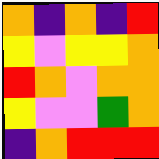[["orange", "indigo", "orange", "indigo", "red"], ["yellow", "violet", "yellow", "yellow", "orange"], ["red", "orange", "violet", "orange", "orange"], ["yellow", "violet", "violet", "green", "orange"], ["indigo", "orange", "red", "red", "red"]]